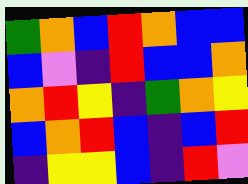[["green", "orange", "blue", "red", "orange", "blue", "blue"], ["blue", "violet", "indigo", "red", "blue", "blue", "orange"], ["orange", "red", "yellow", "indigo", "green", "orange", "yellow"], ["blue", "orange", "red", "blue", "indigo", "blue", "red"], ["indigo", "yellow", "yellow", "blue", "indigo", "red", "violet"]]